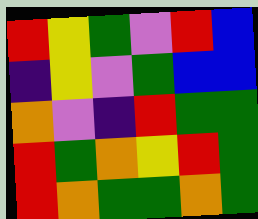[["red", "yellow", "green", "violet", "red", "blue"], ["indigo", "yellow", "violet", "green", "blue", "blue"], ["orange", "violet", "indigo", "red", "green", "green"], ["red", "green", "orange", "yellow", "red", "green"], ["red", "orange", "green", "green", "orange", "green"]]